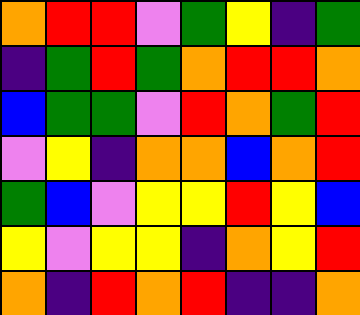[["orange", "red", "red", "violet", "green", "yellow", "indigo", "green"], ["indigo", "green", "red", "green", "orange", "red", "red", "orange"], ["blue", "green", "green", "violet", "red", "orange", "green", "red"], ["violet", "yellow", "indigo", "orange", "orange", "blue", "orange", "red"], ["green", "blue", "violet", "yellow", "yellow", "red", "yellow", "blue"], ["yellow", "violet", "yellow", "yellow", "indigo", "orange", "yellow", "red"], ["orange", "indigo", "red", "orange", "red", "indigo", "indigo", "orange"]]